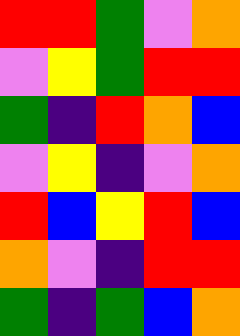[["red", "red", "green", "violet", "orange"], ["violet", "yellow", "green", "red", "red"], ["green", "indigo", "red", "orange", "blue"], ["violet", "yellow", "indigo", "violet", "orange"], ["red", "blue", "yellow", "red", "blue"], ["orange", "violet", "indigo", "red", "red"], ["green", "indigo", "green", "blue", "orange"]]